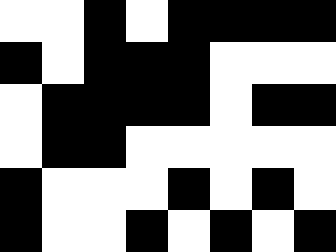[["white", "white", "black", "white", "black", "black", "black", "black"], ["black", "white", "black", "black", "black", "white", "white", "white"], ["white", "black", "black", "black", "black", "white", "black", "black"], ["white", "black", "black", "white", "white", "white", "white", "white"], ["black", "white", "white", "white", "black", "white", "black", "white"], ["black", "white", "white", "black", "white", "black", "white", "black"]]